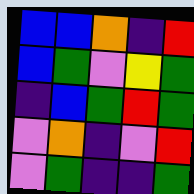[["blue", "blue", "orange", "indigo", "red"], ["blue", "green", "violet", "yellow", "green"], ["indigo", "blue", "green", "red", "green"], ["violet", "orange", "indigo", "violet", "red"], ["violet", "green", "indigo", "indigo", "green"]]